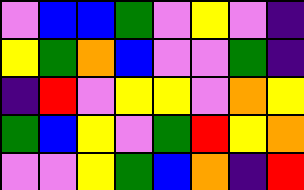[["violet", "blue", "blue", "green", "violet", "yellow", "violet", "indigo"], ["yellow", "green", "orange", "blue", "violet", "violet", "green", "indigo"], ["indigo", "red", "violet", "yellow", "yellow", "violet", "orange", "yellow"], ["green", "blue", "yellow", "violet", "green", "red", "yellow", "orange"], ["violet", "violet", "yellow", "green", "blue", "orange", "indigo", "red"]]